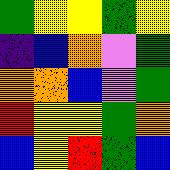[["green", "yellow", "yellow", "green", "yellow"], ["indigo", "blue", "orange", "violet", "green"], ["orange", "orange", "blue", "violet", "green"], ["red", "yellow", "yellow", "green", "orange"], ["blue", "yellow", "red", "green", "blue"]]